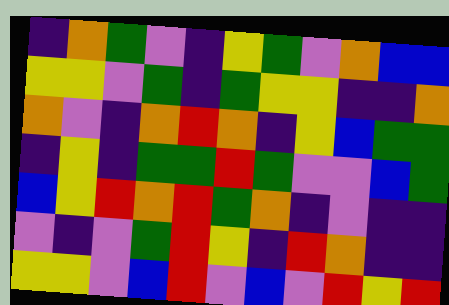[["indigo", "orange", "green", "violet", "indigo", "yellow", "green", "violet", "orange", "blue", "blue"], ["yellow", "yellow", "violet", "green", "indigo", "green", "yellow", "yellow", "indigo", "indigo", "orange"], ["orange", "violet", "indigo", "orange", "red", "orange", "indigo", "yellow", "blue", "green", "green"], ["indigo", "yellow", "indigo", "green", "green", "red", "green", "violet", "violet", "blue", "green"], ["blue", "yellow", "red", "orange", "red", "green", "orange", "indigo", "violet", "indigo", "indigo"], ["violet", "indigo", "violet", "green", "red", "yellow", "indigo", "red", "orange", "indigo", "indigo"], ["yellow", "yellow", "violet", "blue", "red", "violet", "blue", "violet", "red", "yellow", "red"]]